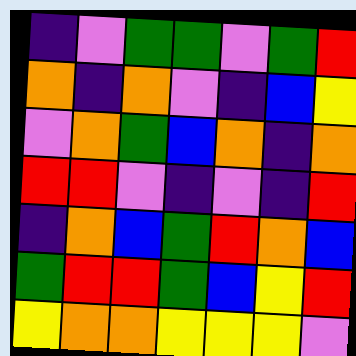[["indigo", "violet", "green", "green", "violet", "green", "red"], ["orange", "indigo", "orange", "violet", "indigo", "blue", "yellow"], ["violet", "orange", "green", "blue", "orange", "indigo", "orange"], ["red", "red", "violet", "indigo", "violet", "indigo", "red"], ["indigo", "orange", "blue", "green", "red", "orange", "blue"], ["green", "red", "red", "green", "blue", "yellow", "red"], ["yellow", "orange", "orange", "yellow", "yellow", "yellow", "violet"]]